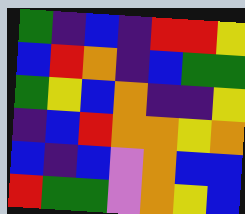[["green", "indigo", "blue", "indigo", "red", "red", "yellow"], ["blue", "red", "orange", "indigo", "blue", "green", "green"], ["green", "yellow", "blue", "orange", "indigo", "indigo", "yellow"], ["indigo", "blue", "red", "orange", "orange", "yellow", "orange"], ["blue", "indigo", "blue", "violet", "orange", "blue", "blue"], ["red", "green", "green", "violet", "orange", "yellow", "blue"]]